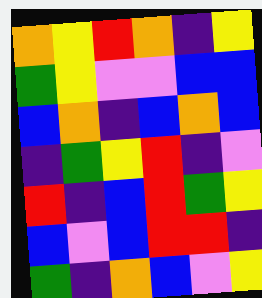[["orange", "yellow", "red", "orange", "indigo", "yellow"], ["green", "yellow", "violet", "violet", "blue", "blue"], ["blue", "orange", "indigo", "blue", "orange", "blue"], ["indigo", "green", "yellow", "red", "indigo", "violet"], ["red", "indigo", "blue", "red", "green", "yellow"], ["blue", "violet", "blue", "red", "red", "indigo"], ["green", "indigo", "orange", "blue", "violet", "yellow"]]